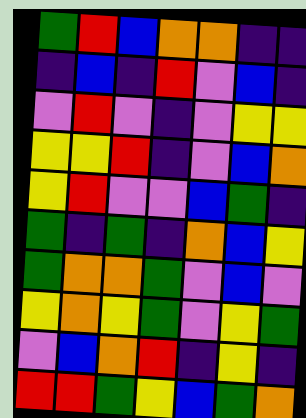[["green", "red", "blue", "orange", "orange", "indigo", "indigo"], ["indigo", "blue", "indigo", "red", "violet", "blue", "indigo"], ["violet", "red", "violet", "indigo", "violet", "yellow", "yellow"], ["yellow", "yellow", "red", "indigo", "violet", "blue", "orange"], ["yellow", "red", "violet", "violet", "blue", "green", "indigo"], ["green", "indigo", "green", "indigo", "orange", "blue", "yellow"], ["green", "orange", "orange", "green", "violet", "blue", "violet"], ["yellow", "orange", "yellow", "green", "violet", "yellow", "green"], ["violet", "blue", "orange", "red", "indigo", "yellow", "indigo"], ["red", "red", "green", "yellow", "blue", "green", "orange"]]